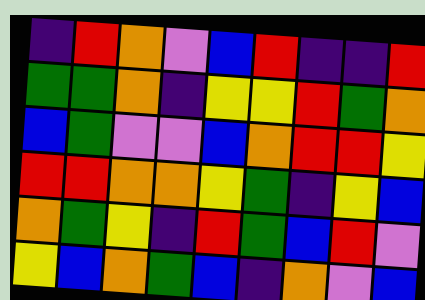[["indigo", "red", "orange", "violet", "blue", "red", "indigo", "indigo", "red"], ["green", "green", "orange", "indigo", "yellow", "yellow", "red", "green", "orange"], ["blue", "green", "violet", "violet", "blue", "orange", "red", "red", "yellow"], ["red", "red", "orange", "orange", "yellow", "green", "indigo", "yellow", "blue"], ["orange", "green", "yellow", "indigo", "red", "green", "blue", "red", "violet"], ["yellow", "blue", "orange", "green", "blue", "indigo", "orange", "violet", "blue"]]